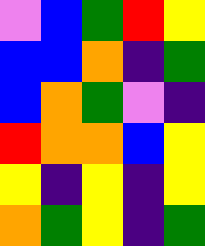[["violet", "blue", "green", "red", "yellow"], ["blue", "blue", "orange", "indigo", "green"], ["blue", "orange", "green", "violet", "indigo"], ["red", "orange", "orange", "blue", "yellow"], ["yellow", "indigo", "yellow", "indigo", "yellow"], ["orange", "green", "yellow", "indigo", "green"]]